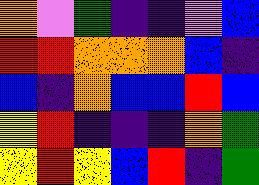[["orange", "violet", "green", "indigo", "indigo", "violet", "blue"], ["red", "red", "orange", "orange", "orange", "blue", "indigo"], ["blue", "indigo", "orange", "blue", "blue", "red", "blue"], ["yellow", "red", "indigo", "indigo", "indigo", "orange", "green"], ["yellow", "red", "yellow", "blue", "red", "indigo", "green"]]